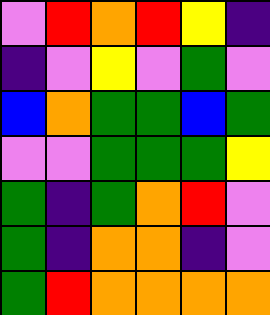[["violet", "red", "orange", "red", "yellow", "indigo"], ["indigo", "violet", "yellow", "violet", "green", "violet"], ["blue", "orange", "green", "green", "blue", "green"], ["violet", "violet", "green", "green", "green", "yellow"], ["green", "indigo", "green", "orange", "red", "violet"], ["green", "indigo", "orange", "orange", "indigo", "violet"], ["green", "red", "orange", "orange", "orange", "orange"]]